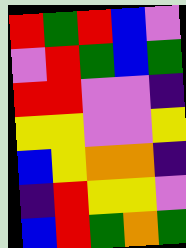[["red", "green", "red", "blue", "violet"], ["violet", "red", "green", "blue", "green"], ["red", "red", "violet", "violet", "indigo"], ["yellow", "yellow", "violet", "violet", "yellow"], ["blue", "yellow", "orange", "orange", "indigo"], ["indigo", "red", "yellow", "yellow", "violet"], ["blue", "red", "green", "orange", "green"]]